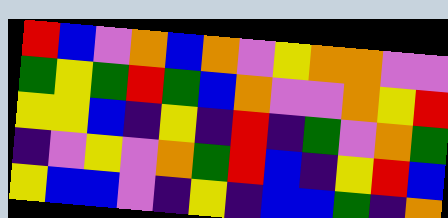[["red", "blue", "violet", "orange", "blue", "orange", "violet", "yellow", "orange", "orange", "violet", "violet"], ["green", "yellow", "green", "red", "green", "blue", "orange", "violet", "violet", "orange", "yellow", "red"], ["yellow", "yellow", "blue", "indigo", "yellow", "indigo", "red", "indigo", "green", "violet", "orange", "green"], ["indigo", "violet", "yellow", "violet", "orange", "green", "red", "blue", "indigo", "yellow", "red", "blue"], ["yellow", "blue", "blue", "violet", "indigo", "yellow", "indigo", "blue", "blue", "green", "indigo", "orange"]]